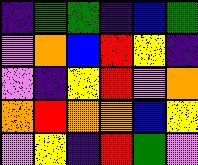[["indigo", "green", "green", "indigo", "blue", "green"], ["violet", "orange", "blue", "red", "yellow", "indigo"], ["violet", "indigo", "yellow", "red", "violet", "orange"], ["orange", "red", "orange", "orange", "blue", "yellow"], ["violet", "yellow", "indigo", "red", "green", "violet"]]